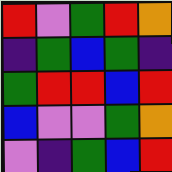[["red", "violet", "green", "red", "orange"], ["indigo", "green", "blue", "green", "indigo"], ["green", "red", "red", "blue", "red"], ["blue", "violet", "violet", "green", "orange"], ["violet", "indigo", "green", "blue", "red"]]